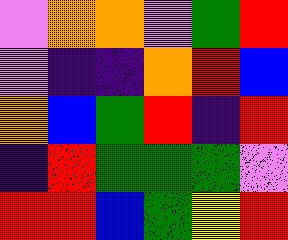[["violet", "orange", "orange", "violet", "green", "red"], ["violet", "indigo", "indigo", "orange", "red", "blue"], ["orange", "blue", "green", "red", "indigo", "red"], ["indigo", "red", "green", "green", "green", "violet"], ["red", "red", "blue", "green", "yellow", "red"]]